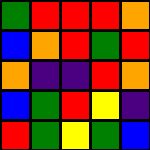[["green", "red", "red", "red", "orange"], ["blue", "orange", "red", "green", "red"], ["orange", "indigo", "indigo", "red", "orange"], ["blue", "green", "red", "yellow", "indigo"], ["red", "green", "yellow", "green", "blue"]]